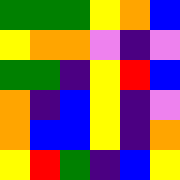[["green", "green", "green", "yellow", "orange", "blue"], ["yellow", "orange", "orange", "violet", "indigo", "violet"], ["green", "green", "indigo", "yellow", "red", "blue"], ["orange", "indigo", "blue", "yellow", "indigo", "violet"], ["orange", "blue", "blue", "yellow", "indigo", "orange"], ["yellow", "red", "green", "indigo", "blue", "yellow"]]